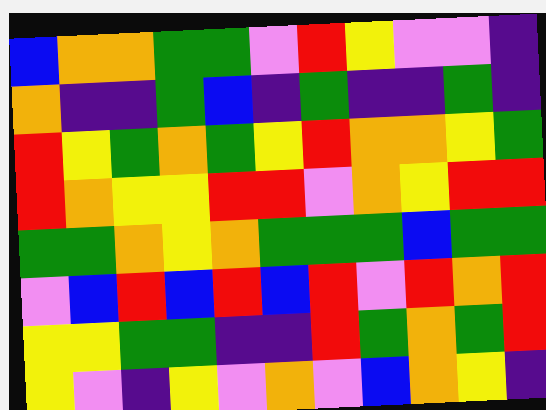[["blue", "orange", "orange", "green", "green", "violet", "red", "yellow", "violet", "violet", "indigo"], ["orange", "indigo", "indigo", "green", "blue", "indigo", "green", "indigo", "indigo", "green", "indigo"], ["red", "yellow", "green", "orange", "green", "yellow", "red", "orange", "orange", "yellow", "green"], ["red", "orange", "yellow", "yellow", "red", "red", "violet", "orange", "yellow", "red", "red"], ["green", "green", "orange", "yellow", "orange", "green", "green", "green", "blue", "green", "green"], ["violet", "blue", "red", "blue", "red", "blue", "red", "violet", "red", "orange", "red"], ["yellow", "yellow", "green", "green", "indigo", "indigo", "red", "green", "orange", "green", "red"], ["yellow", "violet", "indigo", "yellow", "violet", "orange", "violet", "blue", "orange", "yellow", "indigo"]]